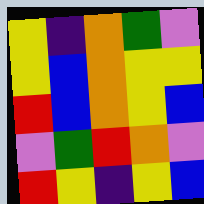[["yellow", "indigo", "orange", "green", "violet"], ["yellow", "blue", "orange", "yellow", "yellow"], ["red", "blue", "orange", "yellow", "blue"], ["violet", "green", "red", "orange", "violet"], ["red", "yellow", "indigo", "yellow", "blue"]]